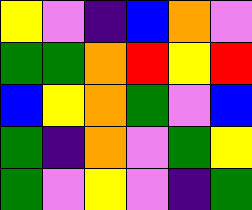[["yellow", "violet", "indigo", "blue", "orange", "violet"], ["green", "green", "orange", "red", "yellow", "red"], ["blue", "yellow", "orange", "green", "violet", "blue"], ["green", "indigo", "orange", "violet", "green", "yellow"], ["green", "violet", "yellow", "violet", "indigo", "green"]]